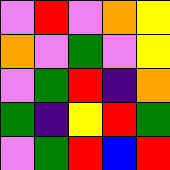[["violet", "red", "violet", "orange", "yellow"], ["orange", "violet", "green", "violet", "yellow"], ["violet", "green", "red", "indigo", "orange"], ["green", "indigo", "yellow", "red", "green"], ["violet", "green", "red", "blue", "red"]]